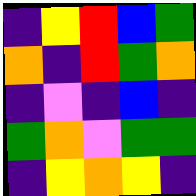[["indigo", "yellow", "red", "blue", "green"], ["orange", "indigo", "red", "green", "orange"], ["indigo", "violet", "indigo", "blue", "indigo"], ["green", "orange", "violet", "green", "green"], ["indigo", "yellow", "orange", "yellow", "indigo"]]